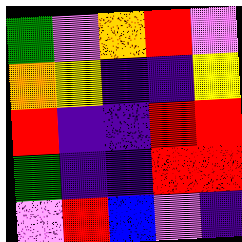[["green", "violet", "orange", "red", "violet"], ["orange", "yellow", "indigo", "indigo", "yellow"], ["red", "indigo", "indigo", "red", "red"], ["green", "indigo", "indigo", "red", "red"], ["violet", "red", "blue", "violet", "indigo"]]